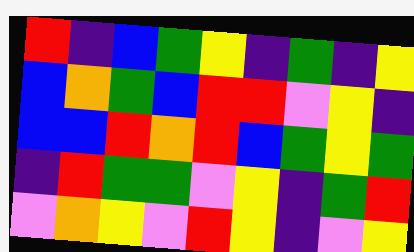[["red", "indigo", "blue", "green", "yellow", "indigo", "green", "indigo", "yellow"], ["blue", "orange", "green", "blue", "red", "red", "violet", "yellow", "indigo"], ["blue", "blue", "red", "orange", "red", "blue", "green", "yellow", "green"], ["indigo", "red", "green", "green", "violet", "yellow", "indigo", "green", "red"], ["violet", "orange", "yellow", "violet", "red", "yellow", "indigo", "violet", "yellow"]]